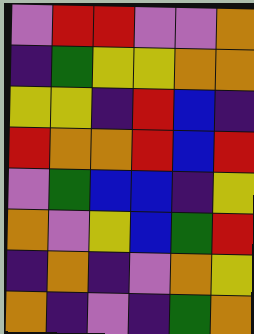[["violet", "red", "red", "violet", "violet", "orange"], ["indigo", "green", "yellow", "yellow", "orange", "orange"], ["yellow", "yellow", "indigo", "red", "blue", "indigo"], ["red", "orange", "orange", "red", "blue", "red"], ["violet", "green", "blue", "blue", "indigo", "yellow"], ["orange", "violet", "yellow", "blue", "green", "red"], ["indigo", "orange", "indigo", "violet", "orange", "yellow"], ["orange", "indigo", "violet", "indigo", "green", "orange"]]